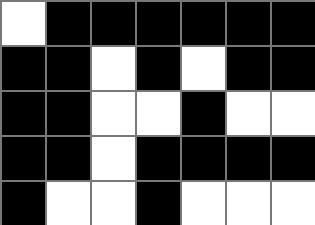[["white", "black", "black", "black", "black", "black", "black"], ["black", "black", "white", "black", "white", "black", "black"], ["black", "black", "white", "white", "black", "white", "white"], ["black", "black", "white", "black", "black", "black", "black"], ["black", "white", "white", "black", "white", "white", "white"]]